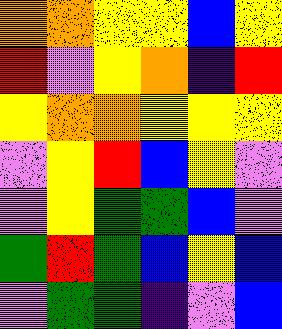[["orange", "orange", "yellow", "yellow", "blue", "yellow"], ["red", "violet", "yellow", "orange", "indigo", "red"], ["yellow", "orange", "orange", "yellow", "yellow", "yellow"], ["violet", "yellow", "red", "blue", "yellow", "violet"], ["violet", "yellow", "green", "green", "blue", "violet"], ["green", "red", "green", "blue", "yellow", "blue"], ["violet", "green", "green", "indigo", "violet", "blue"]]